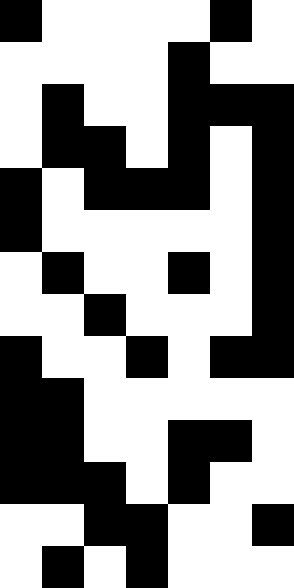[["black", "white", "white", "white", "white", "black", "white"], ["white", "white", "white", "white", "black", "white", "white"], ["white", "black", "white", "white", "black", "black", "black"], ["white", "black", "black", "white", "black", "white", "black"], ["black", "white", "black", "black", "black", "white", "black"], ["black", "white", "white", "white", "white", "white", "black"], ["white", "black", "white", "white", "black", "white", "black"], ["white", "white", "black", "white", "white", "white", "black"], ["black", "white", "white", "black", "white", "black", "black"], ["black", "black", "white", "white", "white", "white", "white"], ["black", "black", "white", "white", "black", "black", "white"], ["black", "black", "black", "white", "black", "white", "white"], ["white", "white", "black", "black", "white", "white", "black"], ["white", "black", "white", "black", "white", "white", "white"]]